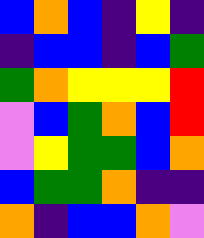[["blue", "orange", "blue", "indigo", "yellow", "indigo"], ["indigo", "blue", "blue", "indigo", "blue", "green"], ["green", "orange", "yellow", "yellow", "yellow", "red"], ["violet", "blue", "green", "orange", "blue", "red"], ["violet", "yellow", "green", "green", "blue", "orange"], ["blue", "green", "green", "orange", "indigo", "indigo"], ["orange", "indigo", "blue", "blue", "orange", "violet"]]